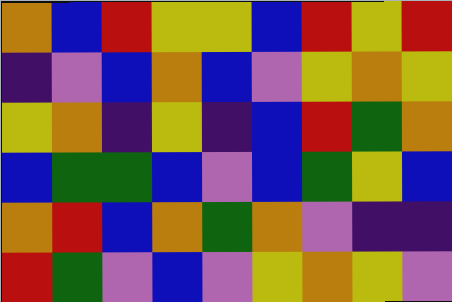[["orange", "blue", "red", "yellow", "yellow", "blue", "red", "yellow", "red"], ["indigo", "violet", "blue", "orange", "blue", "violet", "yellow", "orange", "yellow"], ["yellow", "orange", "indigo", "yellow", "indigo", "blue", "red", "green", "orange"], ["blue", "green", "green", "blue", "violet", "blue", "green", "yellow", "blue"], ["orange", "red", "blue", "orange", "green", "orange", "violet", "indigo", "indigo"], ["red", "green", "violet", "blue", "violet", "yellow", "orange", "yellow", "violet"]]